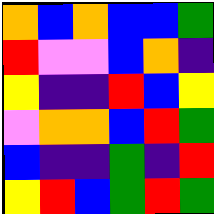[["orange", "blue", "orange", "blue", "blue", "green"], ["red", "violet", "violet", "blue", "orange", "indigo"], ["yellow", "indigo", "indigo", "red", "blue", "yellow"], ["violet", "orange", "orange", "blue", "red", "green"], ["blue", "indigo", "indigo", "green", "indigo", "red"], ["yellow", "red", "blue", "green", "red", "green"]]